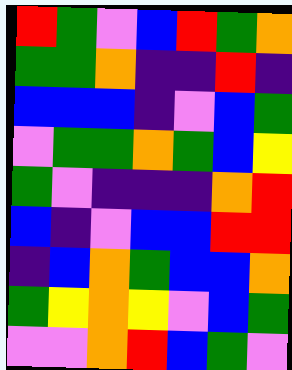[["red", "green", "violet", "blue", "red", "green", "orange"], ["green", "green", "orange", "indigo", "indigo", "red", "indigo"], ["blue", "blue", "blue", "indigo", "violet", "blue", "green"], ["violet", "green", "green", "orange", "green", "blue", "yellow"], ["green", "violet", "indigo", "indigo", "indigo", "orange", "red"], ["blue", "indigo", "violet", "blue", "blue", "red", "red"], ["indigo", "blue", "orange", "green", "blue", "blue", "orange"], ["green", "yellow", "orange", "yellow", "violet", "blue", "green"], ["violet", "violet", "orange", "red", "blue", "green", "violet"]]